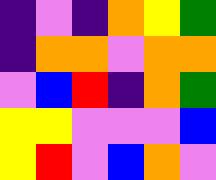[["indigo", "violet", "indigo", "orange", "yellow", "green"], ["indigo", "orange", "orange", "violet", "orange", "orange"], ["violet", "blue", "red", "indigo", "orange", "green"], ["yellow", "yellow", "violet", "violet", "violet", "blue"], ["yellow", "red", "violet", "blue", "orange", "violet"]]